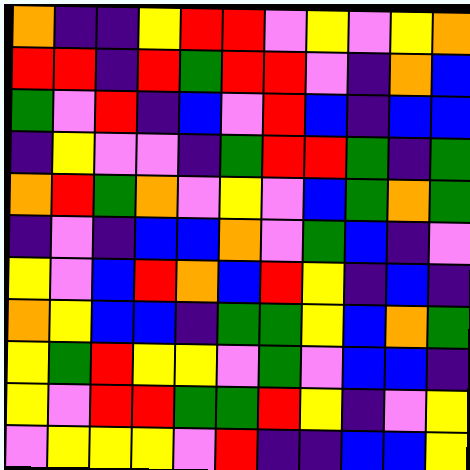[["orange", "indigo", "indigo", "yellow", "red", "red", "violet", "yellow", "violet", "yellow", "orange"], ["red", "red", "indigo", "red", "green", "red", "red", "violet", "indigo", "orange", "blue"], ["green", "violet", "red", "indigo", "blue", "violet", "red", "blue", "indigo", "blue", "blue"], ["indigo", "yellow", "violet", "violet", "indigo", "green", "red", "red", "green", "indigo", "green"], ["orange", "red", "green", "orange", "violet", "yellow", "violet", "blue", "green", "orange", "green"], ["indigo", "violet", "indigo", "blue", "blue", "orange", "violet", "green", "blue", "indigo", "violet"], ["yellow", "violet", "blue", "red", "orange", "blue", "red", "yellow", "indigo", "blue", "indigo"], ["orange", "yellow", "blue", "blue", "indigo", "green", "green", "yellow", "blue", "orange", "green"], ["yellow", "green", "red", "yellow", "yellow", "violet", "green", "violet", "blue", "blue", "indigo"], ["yellow", "violet", "red", "red", "green", "green", "red", "yellow", "indigo", "violet", "yellow"], ["violet", "yellow", "yellow", "yellow", "violet", "red", "indigo", "indigo", "blue", "blue", "yellow"]]